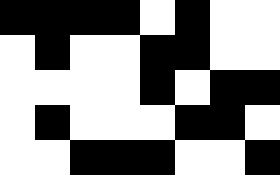[["black", "black", "black", "black", "white", "black", "white", "white"], ["white", "black", "white", "white", "black", "black", "white", "white"], ["white", "white", "white", "white", "black", "white", "black", "black"], ["white", "black", "white", "white", "white", "black", "black", "white"], ["white", "white", "black", "black", "black", "white", "white", "black"]]